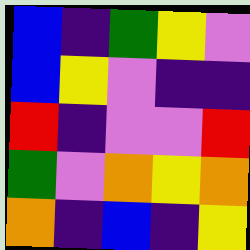[["blue", "indigo", "green", "yellow", "violet"], ["blue", "yellow", "violet", "indigo", "indigo"], ["red", "indigo", "violet", "violet", "red"], ["green", "violet", "orange", "yellow", "orange"], ["orange", "indigo", "blue", "indigo", "yellow"]]